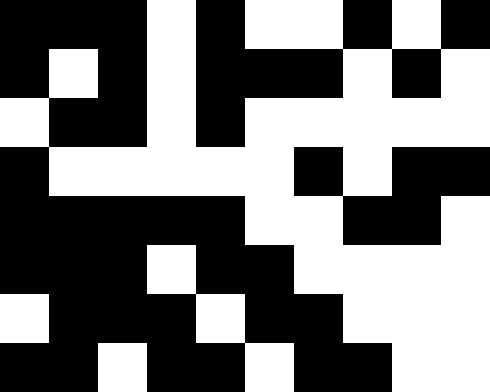[["black", "black", "black", "white", "black", "white", "white", "black", "white", "black"], ["black", "white", "black", "white", "black", "black", "black", "white", "black", "white"], ["white", "black", "black", "white", "black", "white", "white", "white", "white", "white"], ["black", "white", "white", "white", "white", "white", "black", "white", "black", "black"], ["black", "black", "black", "black", "black", "white", "white", "black", "black", "white"], ["black", "black", "black", "white", "black", "black", "white", "white", "white", "white"], ["white", "black", "black", "black", "white", "black", "black", "white", "white", "white"], ["black", "black", "white", "black", "black", "white", "black", "black", "white", "white"]]